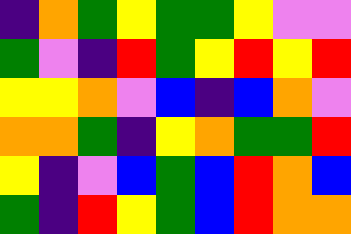[["indigo", "orange", "green", "yellow", "green", "green", "yellow", "violet", "violet"], ["green", "violet", "indigo", "red", "green", "yellow", "red", "yellow", "red"], ["yellow", "yellow", "orange", "violet", "blue", "indigo", "blue", "orange", "violet"], ["orange", "orange", "green", "indigo", "yellow", "orange", "green", "green", "red"], ["yellow", "indigo", "violet", "blue", "green", "blue", "red", "orange", "blue"], ["green", "indigo", "red", "yellow", "green", "blue", "red", "orange", "orange"]]